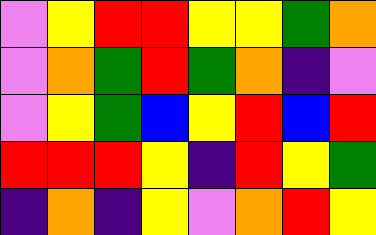[["violet", "yellow", "red", "red", "yellow", "yellow", "green", "orange"], ["violet", "orange", "green", "red", "green", "orange", "indigo", "violet"], ["violet", "yellow", "green", "blue", "yellow", "red", "blue", "red"], ["red", "red", "red", "yellow", "indigo", "red", "yellow", "green"], ["indigo", "orange", "indigo", "yellow", "violet", "orange", "red", "yellow"]]